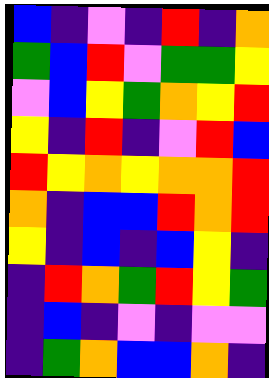[["blue", "indigo", "violet", "indigo", "red", "indigo", "orange"], ["green", "blue", "red", "violet", "green", "green", "yellow"], ["violet", "blue", "yellow", "green", "orange", "yellow", "red"], ["yellow", "indigo", "red", "indigo", "violet", "red", "blue"], ["red", "yellow", "orange", "yellow", "orange", "orange", "red"], ["orange", "indigo", "blue", "blue", "red", "orange", "red"], ["yellow", "indigo", "blue", "indigo", "blue", "yellow", "indigo"], ["indigo", "red", "orange", "green", "red", "yellow", "green"], ["indigo", "blue", "indigo", "violet", "indigo", "violet", "violet"], ["indigo", "green", "orange", "blue", "blue", "orange", "indigo"]]